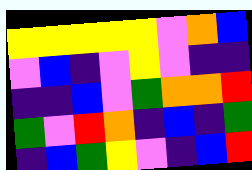[["yellow", "yellow", "yellow", "yellow", "yellow", "violet", "orange", "blue"], ["violet", "blue", "indigo", "violet", "yellow", "violet", "indigo", "indigo"], ["indigo", "indigo", "blue", "violet", "green", "orange", "orange", "red"], ["green", "violet", "red", "orange", "indigo", "blue", "indigo", "green"], ["indigo", "blue", "green", "yellow", "violet", "indigo", "blue", "red"]]